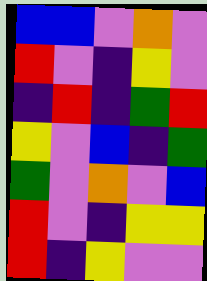[["blue", "blue", "violet", "orange", "violet"], ["red", "violet", "indigo", "yellow", "violet"], ["indigo", "red", "indigo", "green", "red"], ["yellow", "violet", "blue", "indigo", "green"], ["green", "violet", "orange", "violet", "blue"], ["red", "violet", "indigo", "yellow", "yellow"], ["red", "indigo", "yellow", "violet", "violet"]]